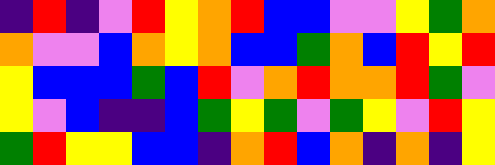[["indigo", "red", "indigo", "violet", "red", "yellow", "orange", "red", "blue", "blue", "violet", "violet", "yellow", "green", "orange"], ["orange", "violet", "violet", "blue", "orange", "yellow", "orange", "blue", "blue", "green", "orange", "blue", "red", "yellow", "red"], ["yellow", "blue", "blue", "blue", "green", "blue", "red", "violet", "orange", "red", "orange", "orange", "red", "green", "violet"], ["yellow", "violet", "blue", "indigo", "indigo", "blue", "green", "yellow", "green", "violet", "green", "yellow", "violet", "red", "yellow"], ["green", "red", "yellow", "yellow", "blue", "blue", "indigo", "orange", "red", "blue", "orange", "indigo", "orange", "indigo", "yellow"]]